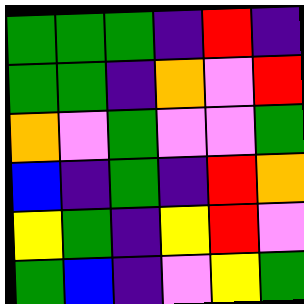[["green", "green", "green", "indigo", "red", "indigo"], ["green", "green", "indigo", "orange", "violet", "red"], ["orange", "violet", "green", "violet", "violet", "green"], ["blue", "indigo", "green", "indigo", "red", "orange"], ["yellow", "green", "indigo", "yellow", "red", "violet"], ["green", "blue", "indigo", "violet", "yellow", "green"]]